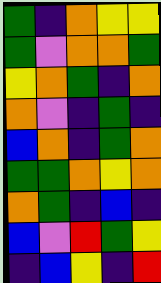[["green", "indigo", "orange", "yellow", "yellow"], ["green", "violet", "orange", "orange", "green"], ["yellow", "orange", "green", "indigo", "orange"], ["orange", "violet", "indigo", "green", "indigo"], ["blue", "orange", "indigo", "green", "orange"], ["green", "green", "orange", "yellow", "orange"], ["orange", "green", "indigo", "blue", "indigo"], ["blue", "violet", "red", "green", "yellow"], ["indigo", "blue", "yellow", "indigo", "red"]]